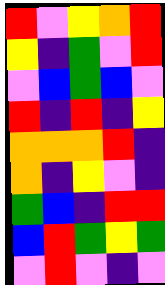[["red", "violet", "yellow", "orange", "red"], ["yellow", "indigo", "green", "violet", "red"], ["violet", "blue", "green", "blue", "violet"], ["red", "indigo", "red", "indigo", "yellow"], ["orange", "orange", "orange", "red", "indigo"], ["orange", "indigo", "yellow", "violet", "indigo"], ["green", "blue", "indigo", "red", "red"], ["blue", "red", "green", "yellow", "green"], ["violet", "red", "violet", "indigo", "violet"]]